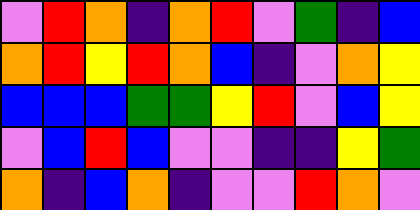[["violet", "red", "orange", "indigo", "orange", "red", "violet", "green", "indigo", "blue"], ["orange", "red", "yellow", "red", "orange", "blue", "indigo", "violet", "orange", "yellow"], ["blue", "blue", "blue", "green", "green", "yellow", "red", "violet", "blue", "yellow"], ["violet", "blue", "red", "blue", "violet", "violet", "indigo", "indigo", "yellow", "green"], ["orange", "indigo", "blue", "orange", "indigo", "violet", "violet", "red", "orange", "violet"]]